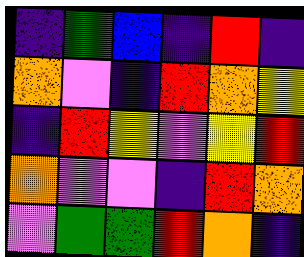[["indigo", "green", "blue", "indigo", "red", "indigo"], ["orange", "violet", "indigo", "red", "orange", "yellow"], ["indigo", "red", "yellow", "violet", "yellow", "red"], ["orange", "violet", "violet", "indigo", "red", "orange"], ["violet", "green", "green", "red", "orange", "indigo"]]